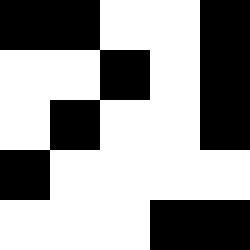[["black", "black", "white", "white", "black"], ["white", "white", "black", "white", "black"], ["white", "black", "white", "white", "black"], ["black", "white", "white", "white", "white"], ["white", "white", "white", "black", "black"]]